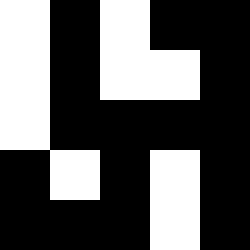[["white", "black", "white", "black", "black"], ["white", "black", "white", "white", "black"], ["white", "black", "black", "black", "black"], ["black", "white", "black", "white", "black"], ["black", "black", "black", "white", "black"]]